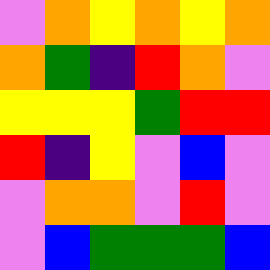[["violet", "orange", "yellow", "orange", "yellow", "orange"], ["orange", "green", "indigo", "red", "orange", "violet"], ["yellow", "yellow", "yellow", "green", "red", "red"], ["red", "indigo", "yellow", "violet", "blue", "violet"], ["violet", "orange", "orange", "violet", "red", "violet"], ["violet", "blue", "green", "green", "green", "blue"]]